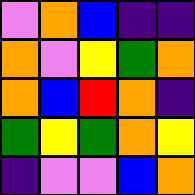[["violet", "orange", "blue", "indigo", "indigo"], ["orange", "violet", "yellow", "green", "orange"], ["orange", "blue", "red", "orange", "indigo"], ["green", "yellow", "green", "orange", "yellow"], ["indigo", "violet", "violet", "blue", "orange"]]